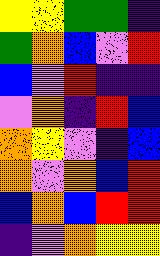[["yellow", "yellow", "green", "green", "indigo"], ["green", "orange", "blue", "violet", "red"], ["blue", "violet", "red", "indigo", "indigo"], ["violet", "orange", "indigo", "red", "blue"], ["orange", "yellow", "violet", "indigo", "blue"], ["orange", "violet", "orange", "blue", "red"], ["blue", "orange", "blue", "red", "red"], ["indigo", "violet", "orange", "yellow", "yellow"]]